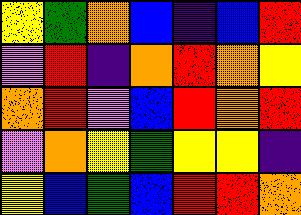[["yellow", "green", "orange", "blue", "indigo", "blue", "red"], ["violet", "red", "indigo", "orange", "red", "orange", "yellow"], ["orange", "red", "violet", "blue", "red", "orange", "red"], ["violet", "orange", "yellow", "green", "yellow", "yellow", "indigo"], ["yellow", "blue", "green", "blue", "red", "red", "orange"]]